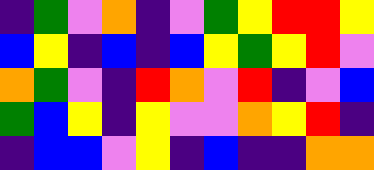[["indigo", "green", "violet", "orange", "indigo", "violet", "green", "yellow", "red", "red", "yellow"], ["blue", "yellow", "indigo", "blue", "indigo", "blue", "yellow", "green", "yellow", "red", "violet"], ["orange", "green", "violet", "indigo", "red", "orange", "violet", "red", "indigo", "violet", "blue"], ["green", "blue", "yellow", "indigo", "yellow", "violet", "violet", "orange", "yellow", "red", "indigo"], ["indigo", "blue", "blue", "violet", "yellow", "indigo", "blue", "indigo", "indigo", "orange", "orange"]]